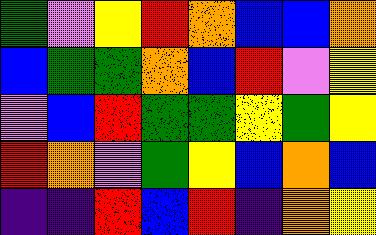[["green", "violet", "yellow", "red", "orange", "blue", "blue", "orange"], ["blue", "green", "green", "orange", "blue", "red", "violet", "yellow"], ["violet", "blue", "red", "green", "green", "yellow", "green", "yellow"], ["red", "orange", "violet", "green", "yellow", "blue", "orange", "blue"], ["indigo", "indigo", "red", "blue", "red", "indigo", "orange", "yellow"]]